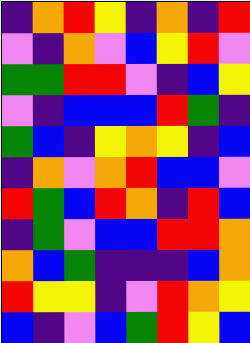[["indigo", "orange", "red", "yellow", "indigo", "orange", "indigo", "red"], ["violet", "indigo", "orange", "violet", "blue", "yellow", "red", "violet"], ["green", "green", "red", "red", "violet", "indigo", "blue", "yellow"], ["violet", "indigo", "blue", "blue", "blue", "red", "green", "indigo"], ["green", "blue", "indigo", "yellow", "orange", "yellow", "indigo", "blue"], ["indigo", "orange", "violet", "orange", "red", "blue", "blue", "violet"], ["red", "green", "blue", "red", "orange", "indigo", "red", "blue"], ["indigo", "green", "violet", "blue", "blue", "red", "red", "orange"], ["orange", "blue", "green", "indigo", "indigo", "indigo", "blue", "orange"], ["red", "yellow", "yellow", "indigo", "violet", "red", "orange", "yellow"], ["blue", "indigo", "violet", "blue", "green", "red", "yellow", "blue"]]